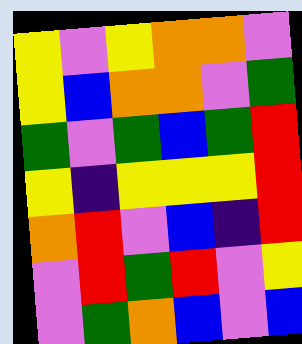[["yellow", "violet", "yellow", "orange", "orange", "violet"], ["yellow", "blue", "orange", "orange", "violet", "green"], ["green", "violet", "green", "blue", "green", "red"], ["yellow", "indigo", "yellow", "yellow", "yellow", "red"], ["orange", "red", "violet", "blue", "indigo", "red"], ["violet", "red", "green", "red", "violet", "yellow"], ["violet", "green", "orange", "blue", "violet", "blue"]]